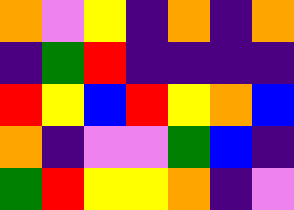[["orange", "violet", "yellow", "indigo", "orange", "indigo", "orange"], ["indigo", "green", "red", "indigo", "indigo", "indigo", "indigo"], ["red", "yellow", "blue", "red", "yellow", "orange", "blue"], ["orange", "indigo", "violet", "violet", "green", "blue", "indigo"], ["green", "red", "yellow", "yellow", "orange", "indigo", "violet"]]